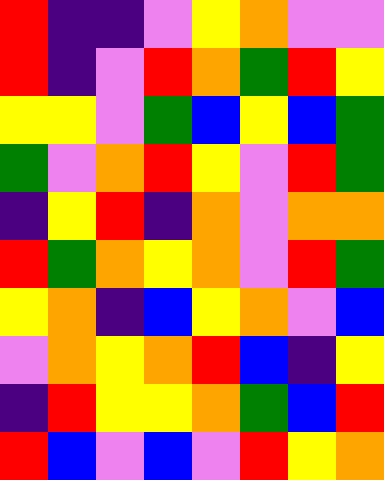[["red", "indigo", "indigo", "violet", "yellow", "orange", "violet", "violet"], ["red", "indigo", "violet", "red", "orange", "green", "red", "yellow"], ["yellow", "yellow", "violet", "green", "blue", "yellow", "blue", "green"], ["green", "violet", "orange", "red", "yellow", "violet", "red", "green"], ["indigo", "yellow", "red", "indigo", "orange", "violet", "orange", "orange"], ["red", "green", "orange", "yellow", "orange", "violet", "red", "green"], ["yellow", "orange", "indigo", "blue", "yellow", "orange", "violet", "blue"], ["violet", "orange", "yellow", "orange", "red", "blue", "indigo", "yellow"], ["indigo", "red", "yellow", "yellow", "orange", "green", "blue", "red"], ["red", "blue", "violet", "blue", "violet", "red", "yellow", "orange"]]